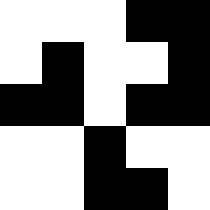[["white", "white", "white", "black", "black"], ["white", "black", "white", "white", "black"], ["black", "black", "white", "black", "black"], ["white", "white", "black", "white", "white"], ["white", "white", "black", "black", "white"]]